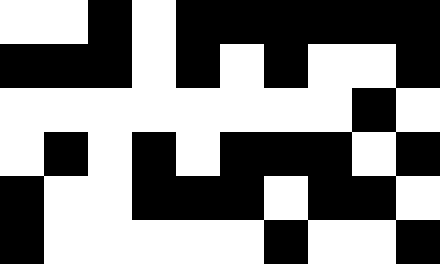[["white", "white", "black", "white", "black", "black", "black", "black", "black", "black"], ["black", "black", "black", "white", "black", "white", "black", "white", "white", "black"], ["white", "white", "white", "white", "white", "white", "white", "white", "black", "white"], ["white", "black", "white", "black", "white", "black", "black", "black", "white", "black"], ["black", "white", "white", "black", "black", "black", "white", "black", "black", "white"], ["black", "white", "white", "white", "white", "white", "black", "white", "white", "black"]]